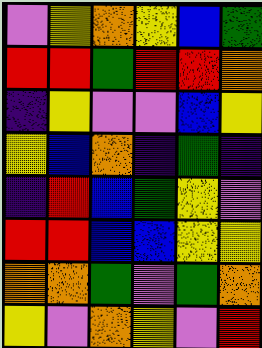[["violet", "yellow", "orange", "yellow", "blue", "green"], ["red", "red", "green", "red", "red", "orange"], ["indigo", "yellow", "violet", "violet", "blue", "yellow"], ["yellow", "blue", "orange", "indigo", "green", "indigo"], ["indigo", "red", "blue", "green", "yellow", "violet"], ["red", "red", "blue", "blue", "yellow", "yellow"], ["orange", "orange", "green", "violet", "green", "orange"], ["yellow", "violet", "orange", "yellow", "violet", "red"]]